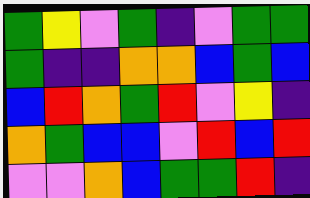[["green", "yellow", "violet", "green", "indigo", "violet", "green", "green"], ["green", "indigo", "indigo", "orange", "orange", "blue", "green", "blue"], ["blue", "red", "orange", "green", "red", "violet", "yellow", "indigo"], ["orange", "green", "blue", "blue", "violet", "red", "blue", "red"], ["violet", "violet", "orange", "blue", "green", "green", "red", "indigo"]]